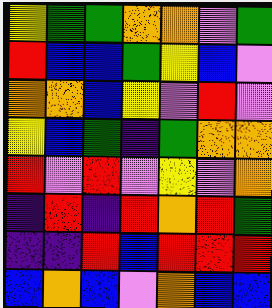[["yellow", "green", "green", "orange", "orange", "violet", "green"], ["red", "blue", "blue", "green", "yellow", "blue", "violet"], ["orange", "orange", "blue", "yellow", "violet", "red", "violet"], ["yellow", "blue", "green", "indigo", "green", "orange", "orange"], ["red", "violet", "red", "violet", "yellow", "violet", "orange"], ["indigo", "red", "indigo", "red", "orange", "red", "green"], ["indigo", "indigo", "red", "blue", "red", "red", "red"], ["blue", "orange", "blue", "violet", "orange", "blue", "blue"]]